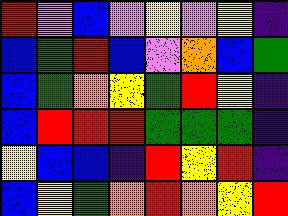[["red", "violet", "blue", "violet", "yellow", "violet", "yellow", "indigo"], ["blue", "green", "red", "blue", "violet", "orange", "blue", "green"], ["blue", "green", "orange", "yellow", "green", "red", "yellow", "indigo"], ["blue", "red", "red", "red", "green", "green", "green", "indigo"], ["yellow", "blue", "blue", "indigo", "red", "yellow", "red", "indigo"], ["blue", "yellow", "green", "orange", "red", "orange", "yellow", "red"]]